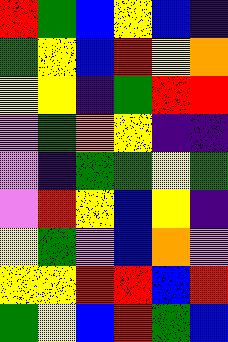[["red", "green", "blue", "yellow", "blue", "indigo"], ["green", "yellow", "blue", "red", "yellow", "orange"], ["yellow", "yellow", "indigo", "green", "red", "red"], ["violet", "green", "orange", "yellow", "indigo", "indigo"], ["violet", "indigo", "green", "green", "yellow", "green"], ["violet", "red", "yellow", "blue", "yellow", "indigo"], ["yellow", "green", "violet", "blue", "orange", "violet"], ["yellow", "yellow", "red", "red", "blue", "red"], ["green", "yellow", "blue", "red", "green", "blue"]]